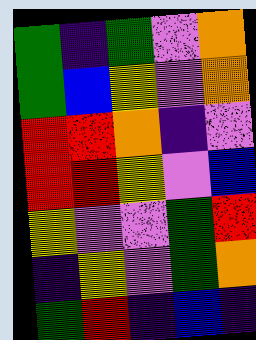[["green", "indigo", "green", "violet", "orange"], ["green", "blue", "yellow", "violet", "orange"], ["red", "red", "orange", "indigo", "violet"], ["red", "red", "yellow", "violet", "blue"], ["yellow", "violet", "violet", "green", "red"], ["indigo", "yellow", "violet", "green", "orange"], ["green", "red", "indigo", "blue", "indigo"]]